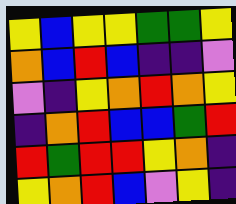[["yellow", "blue", "yellow", "yellow", "green", "green", "yellow"], ["orange", "blue", "red", "blue", "indigo", "indigo", "violet"], ["violet", "indigo", "yellow", "orange", "red", "orange", "yellow"], ["indigo", "orange", "red", "blue", "blue", "green", "red"], ["red", "green", "red", "red", "yellow", "orange", "indigo"], ["yellow", "orange", "red", "blue", "violet", "yellow", "indigo"]]